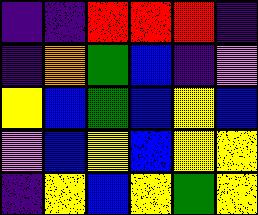[["indigo", "indigo", "red", "red", "red", "indigo"], ["indigo", "orange", "green", "blue", "indigo", "violet"], ["yellow", "blue", "green", "blue", "yellow", "blue"], ["violet", "blue", "yellow", "blue", "yellow", "yellow"], ["indigo", "yellow", "blue", "yellow", "green", "yellow"]]